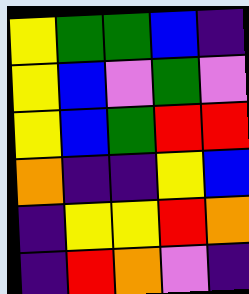[["yellow", "green", "green", "blue", "indigo"], ["yellow", "blue", "violet", "green", "violet"], ["yellow", "blue", "green", "red", "red"], ["orange", "indigo", "indigo", "yellow", "blue"], ["indigo", "yellow", "yellow", "red", "orange"], ["indigo", "red", "orange", "violet", "indigo"]]